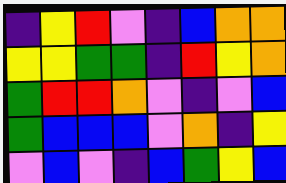[["indigo", "yellow", "red", "violet", "indigo", "blue", "orange", "orange"], ["yellow", "yellow", "green", "green", "indigo", "red", "yellow", "orange"], ["green", "red", "red", "orange", "violet", "indigo", "violet", "blue"], ["green", "blue", "blue", "blue", "violet", "orange", "indigo", "yellow"], ["violet", "blue", "violet", "indigo", "blue", "green", "yellow", "blue"]]